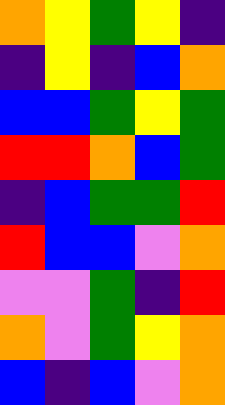[["orange", "yellow", "green", "yellow", "indigo"], ["indigo", "yellow", "indigo", "blue", "orange"], ["blue", "blue", "green", "yellow", "green"], ["red", "red", "orange", "blue", "green"], ["indigo", "blue", "green", "green", "red"], ["red", "blue", "blue", "violet", "orange"], ["violet", "violet", "green", "indigo", "red"], ["orange", "violet", "green", "yellow", "orange"], ["blue", "indigo", "blue", "violet", "orange"]]